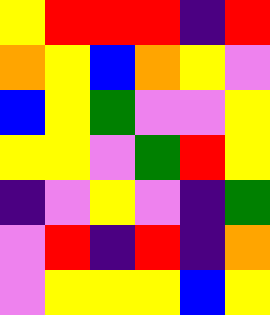[["yellow", "red", "red", "red", "indigo", "red"], ["orange", "yellow", "blue", "orange", "yellow", "violet"], ["blue", "yellow", "green", "violet", "violet", "yellow"], ["yellow", "yellow", "violet", "green", "red", "yellow"], ["indigo", "violet", "yellow", "violet", "indigo", "green"], ["violet", "red", "indigo", "red", "indigo", "orange"], ["violet", "yellow", "yellow", "yellow", "blue", "yellow"]]